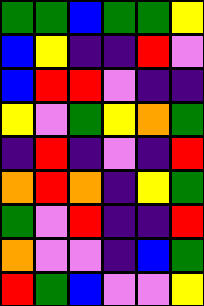[["green", "green", "blue", "green", "green", "yellow"], ["blue", "yellow", "indigo", "indigo", "red", "violet"], ["blue", "red", "red", "violet", "indigo", "indigo"], ["yellow", "violet", "green", "yellow", "orange", "green"], ["indigo", "red", "indigo", "violet", "indigo", "red"], ["orange", "red", "orange", "indigo", "yellow", "green"], ["green", "violet", "red", "indigo", "indigo", "red"], ["orange", "violet", "violet", "indigo", "blue", "green"], ["red", "green", "blue", "violet", "violet", "yellow"]]